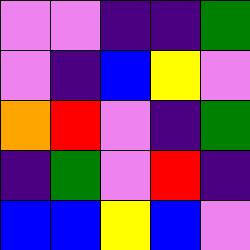[["violet", "violet", "indigo", "indigo", "green"], ["violet", "indigo", "blue", "yellow", "violet"], ["orange", "red", "violet", "indigo", "green"], ["indigo", "green", "violet", "red", "indigo"], ["blue", "blue", "yellow", "blue", "violet"]]